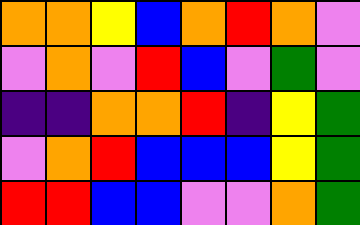[["orange", "orange", "yellow", "blue", "orange", "red", "orange", "violet"], ["violet", "orange", "violet", "red", "blue", "violet", "green", "violet"], ["indigo", "indigo", "orange", "orange", "red", "indigo", "yellow", "green"], ["violet", "orange", "red", "blue", "blue", "blue", "yellow", "green"], ["red", "red", "blue", "blue", "violet", "violet", "orange", "green"]]